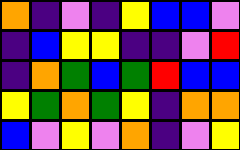[["orange", "indigo", "violet", "indigo", "yellow", "blue", "blue", "violet"], ["indigo", "blue", "yellow", "yellow", "indigo", "indigo", "violet", "red"], ["indigo", "orange", "green", "blue", "green", "red", "blue", "blue"], ["yellow", "green", "orange", "green", "yellow", "indigo", "orange", "orange"], ["blue", "violet", "yellow", "violet", "orange", "indigo", "violet", "yellow"]]